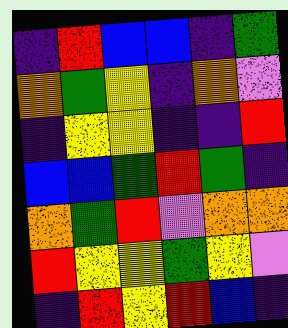[["indigo", "red", "blue", "blue", "indigo", "green"], ["orange", "green", "yellow", "indigo", "orange", "violet"], ["indigo", "yellow", "yellow", "indigo", "indigo", "red"], ["blue", "blue", "green", "red", "green", "indigo"], ["orange", "green", "red", "violet", "orange", "orange"], ["red", "yellow", "yellow", "green", "yellow", "violet"], ["indigo", "red", "yellow", "red", "blue", "indigo"]]